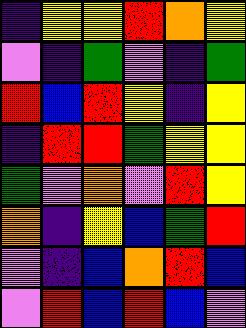[["indigo", "yellow", "yellow", "red", "orange", "yellow"], ["violet", "indigo", "green", "violet", "indigo", "green"], ["red", "blue", "red", "yellow", "indigo", "yellow"], ["indigo", "red", "red", "green", "yellow", "yellow"], ["green", "violet", "orange", "violet", "red", "yellow"], ["orange", "indigo", "yellow", "blue", "green", "red"], ["violet", "indigo", "blue", "orange", "red", "blue"], ["violet", "red", "blue", "red", "blue", "violet"]]